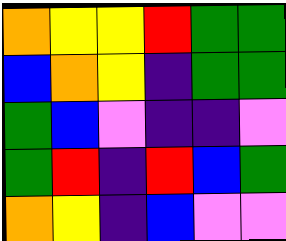[["orange", "yellow", "yellow", "red", "green", "green"], ["blue", "orange", "yellow", "indigo", "green", "green"], ["green", "blue", "violet", "indigo", "indigo", "violet"], ["green", "red", "indigo", "red", "blue", "green"], ["orange", "yellow", "indigo", "blue", "violet", "violet"]]